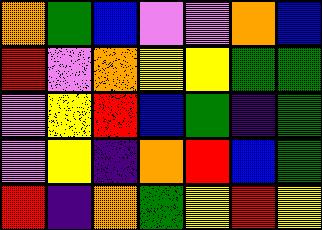[["orange", "green", "blue", "violet", "violet", "orange", "blue"], ["red", "violet", "orange", "yellow", "yellow", "green", "green"], ["violet", "yellow", "red", "blue", "green", "indigo", "green"], ["violet", "yellow", "indigo", "orange", "red", "blue", "green"], ["red", "indigo", "orange", "green", "yellow", "red", "yellow"]]